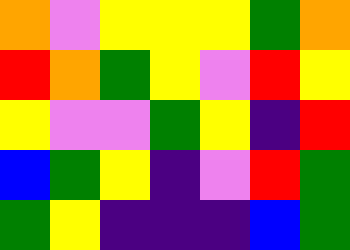[["orange", "violet", "yellow", "yellow", "yellow", "green", "orange"], ["red", "orange", "green", "yellow", "violet", "red", "yellow"], ["yellow", "violet", "violet", "green", "yellow", "indigo", "red"], ["blue", "green", "yellow", "indigo", "violet", "red", "green"], ["green", "yellow", "indigo", "indigo", "indigo", "blue", "green"]]